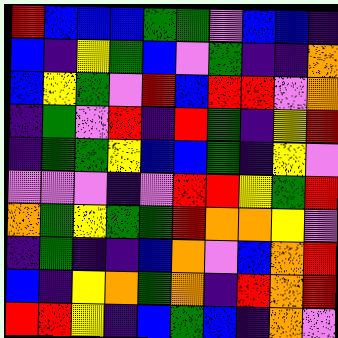[["red", "blue", "blue", "blue", "green", "green", "violet", "blue", "blue", "indigo"], ["blue", "indigo", "yellow", "green", "blue", "violet", "green", "indigo", "indigo", "orange"], ["blue", "yellow", "green", "violet", "red", "blue", "red", "red", "violet", "orange"], ["indigo", "green", "violet", "red", "indigo", "red", "green", "indigo", "yellow", "red"], ["indigo", "green", "green", "yellow", "blue", "blue", "green", "indigo", "yellow", "violet"], ["violet", "violet", "violet", "indigo", "violet", "red", "red", "yellow", "green", "red"], ["orange", "green", "yellow", "green", "green", "red", "orange", "orange", "yellow", "violet"], ["indigo", "green", "indigo", "indigo", "blue", "orange", "violet", "blue", "orange", "red"], ["blue", "indigo", "yellow", "orange", "green", "orange", "indigo", "red", "orange", "red"], ["red", "red", "yellow", "indigo", "blue", "green", "blue", "indigo", "orange", "violet"]]